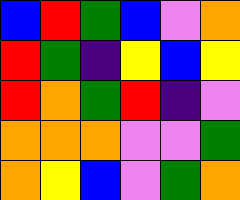[["blue", "red", "green", "blue", "violet", "orange"], ["red", "green", "indigo", "yellow", "blue", "yellow"], ["red", "orange", "green", "red", "indigo", "violet"], ["orange", "orange", "orange", "violet", "violet", "green"], ["orange", "yellow", "blue", "violet", "green", "orange"]]